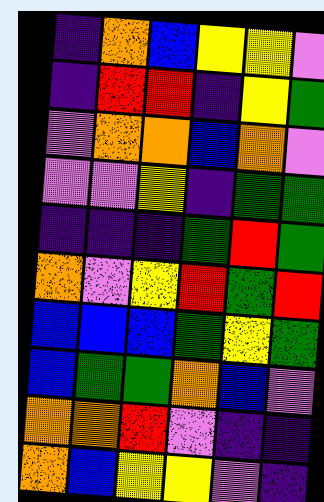[["indigo", "orange", "blue", "yellow", "yellow", "violet"], ["indigo", "red", "red", "indigo", "yellow", "green"], ["violet", "orange", "orange", "blue", "orange", "violet"], ["violet", "violet", "yellow", "indigo", "green", "green"], ["indigo", "indigo", "indigo", "green", "red", "green"], ["orange", "violet", "yellow", "red", "green", "red"], ["blue", "blue", "blue", "green", "yellow", "green"], ["blue", "green", "green", "orange", "blue", "violet"], ["orange", "orange", "red", "violet", "indigo", "indigo"], ["orange", "blue", "yellow", "yellow", "violet", "indigo"]]